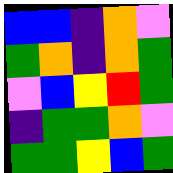[["blue", "blue", "indigo", "orange", "violet"], ["green", "orange", "indigo", "orange", "green"], ["violet", "blue", "yellow", "red", "green"], ["indigo", "green", "green", "orange", "violet"], ["green", "green", "yellow", "blue", "green"]]